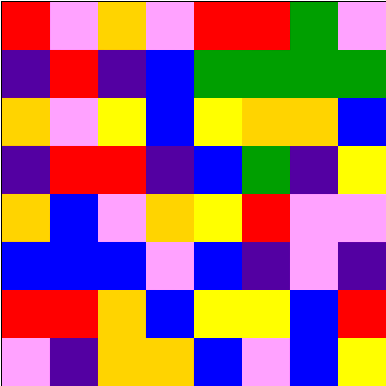[["red", "violet", "orange", "violet", "red", "red", "green", "violet"], ["indigo", "red", "indigo", "blue", "green", "green", "green", "green"], ["orange", "violet", "yellow", "blue", "yellow", "orange", "orange", "blue"], ["indigo", "red", "red", "indigo", "blue", "green", "indigo", "yellow"], ["orange", "blue", "violet", "orange", "yellow", "red", "violet", "violet"], ["blue", "blue", "blue", "violet", "blue", "indigo", "violet", "indigo"], ["red", "red", "orange", "blue", "yellow", "yellow", "blue", "red"], ["violet", "indigo", "orange", "orange", "blue", "violet", "blue", "yellow"]]